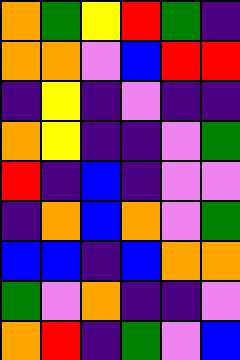[["orange", "green", "yellow", "red", "green", "indigo"], ["orange", "orange", "violet", "blue", "red", "red"], ["indigo", "yellow", "indigo", "violet", "indigo", "indigo"], ["orange", "yellow", "indigo", "indigo", "violet", "green"], ["red", "indigo", "blue", "indigo", "violet", "violet"], ["indigo", "orange", "blue", "orange", "violet", "green"], ["blue", "blue", "indigo", "blue", "orange", "orange"], ["green", "violet", "orange", "indigo", "indigo", "violet"], ["orange", "red", "indigo", "green", "violet", "blue"]]